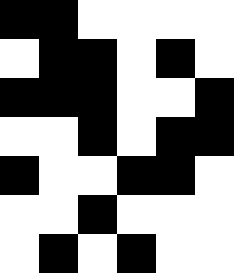[["black", "black", "white", "white", "white", "white"], ["white", "black", "black", "white", "black", "white"], ["black", "black", "black", "white", "white", "black"], ["white", "white", "black", "white", "black", "black"], ["black", "white", "white", "black", "black", "white"], ["white", "white", "black", "white", "white", "white"], ["white", "black", "white", "black", "white", "white"]]